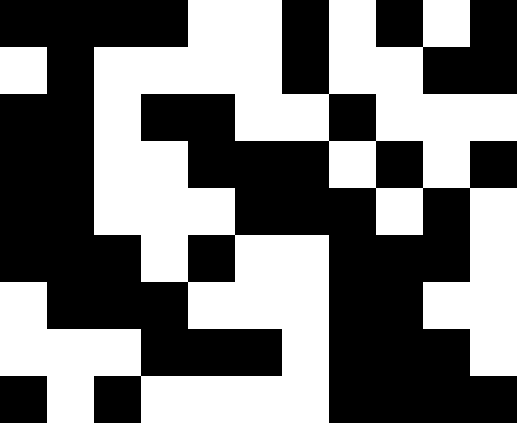[["black", "black", "black", "black", "white", "white", "black", "white", "black", "white", "black"], ["white", "black", "white", "white", "white", "white", "black", "white", "white", "black", "black"], ["black", "black", "white", "black", "black", "white", "white", "black", "white", "white", "white"], ["black", "black", "white", "white", "black", "black", "black", "white", "black", "white", "black"], ["black", "black", "white", "white", "white", "black", "black", "black", "white", "black", "white"], ["black", "black", "black", "white", "black", "white", "white", "black", "black", "black", "white"], ["white", "black", "black", "black", "white", "white", "white", "black", "black", "white", "white"], ["white", "white", "white", "black", "black", "black", "white", "black", "black", "black", "white"], ["black", "white", "black", "white", "white", "white", "white", "black", "black", "black", "black"]]